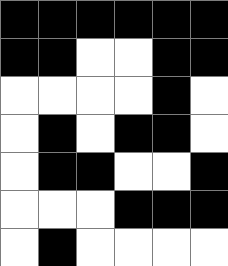[["black", "black", "black", "black", "black", "black"], ["black", "black", "white", "white", "black", "black"], ["white", "white", "white", "white", "black", "white"], ["white", "black", "white", "black", "black", "white"], ["white", "black", "black", "white", "white", "black"], ["white", "white", "white", "black", "black", "black"], ["white", "black", "white", "white", "white", "white"]]